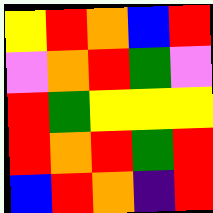[["yellow", "red", "orange", "blue", "red"], ["violet", "orange", "red", "green", "violet"], ["red", "green", "yellow", "yellow", "yellow"], ["red", "orange", "red", "green", "red"], ["blue", "red", "orange", "indigo", "red"]]